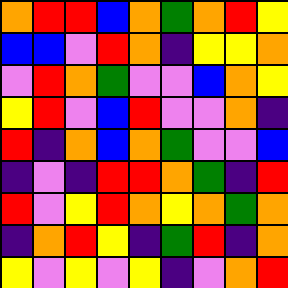[["orange", "red", "red", "blue", "orange", "green", "orange", "red", "yellow"], ["blue", "blue", "violet", "red", "orange", "indigo", "yellow", "yellow", "orange"], ["violet", "red", "orange", "green", "violet", "violet", "blue", "orange", "yellow"], ["yellow", "red", "violet", "blue", "red", "violet", "violet", "orange", "indigo"], ["red", "indigo", "orange", "blue", "orange", "green", "violet", "violet", "blue"], ["indigo", "violet", "indigo", "red", "red", "orange", "green", "indigo", "red"], ["red", "violet", "yellow", "red", "orange", "yellow", "orange", "green", "orange"], ["indigo", "orange", "red", "yellow", "indigo", "green", "red", "indigo", "orange"], ["yellow", "violet", "yellow", "violet", "yellow", "indigo", "violet", "orange", "red"]]